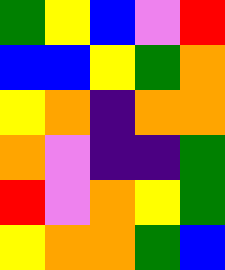[["green", "yellow", "blue", "violet", "red"], ["blue", "blue", "yellow", "green", "orange"], ["yellow", "orange", "indigo", "orange", "orange"], ["orange", "violet", "indigo", "indigo", "green"], ["red", "violet", "orange", "yellow", "green"], ["yellow", "orange", "orange", "green", "blue"]]